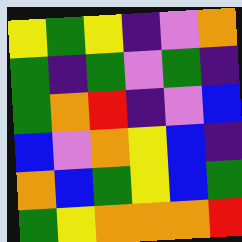[["yellow", "green", "yellow", "indigo", "violet", "orange"], ["green", "indigo", "green", "violet", "green", "indigo"], ["green", "orange", "red", "indigo", "violet", "blue"], ["blue", "violet", "orange", "yellow", "blue", "indigo"], ["orange", "blue", "green", "yellow", "blue", "green"], ["green", "yellow", "orange", "orange", "orange", "red"]]